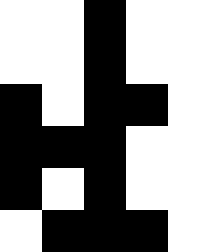[["white", "white", "black", "white", "white"], ["white", "white", "black", "white", "white"], ["black", "white", "black", "black", "white"], ["black", "black", "black", "white", "white"], ["black", "white", "black", "white", "white"], ["white", "black", "black", "black", "white"]]